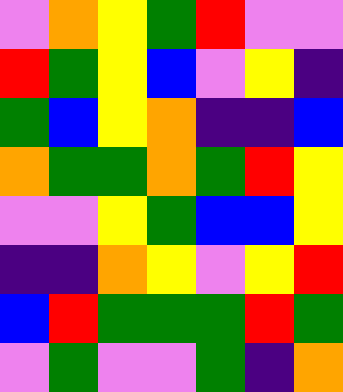[["violet", "orange", "yellow", "green", "red", "violet", "violet"], ["red", "green", "yellow", "blue", "violet", "yellow", "indigo"], ["green", "blue", "yellow", "orange", "indigo", "indigo", "blue"], ["orange", "green", "green", "orange", "green", "red", "yellow"], ["violet", "violet", "yellow", "green", "blue", "blue", "yellow"], ["indigo", "indigo", "orange", "yellow", "violet", "yellow", "red"], ["blue", "red", "green", "green", "green", "red", "green"], ["violet", "green", "violet", "violet", "green", "indigo", "orange"]]